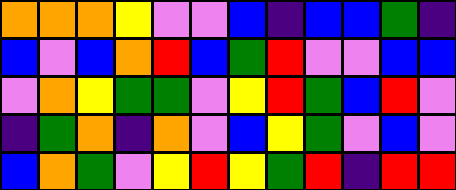[["orange", "orange", "orange", "yellow", "violet", "violet", "blue", "indigo", "blue", "blue", "green", "indigo"], ["blue", "violet", "blue", "orange", "red", "blue", "green", "red", "violet", "violet", "blue", "blue"], ["violet", "orange", "yellow", "green", "green", "violet", "yellow", "red", "green", "blue", "red", "violet"], ["indigo", "green", "orange", "indigo", "orange", "violet", "blue", "yellow", "green", "violet", "blue", "violet"], ["blue", "orange", "green", "violet", "yellow", "red", "yellow", "green", "red", "indigo", "red", "red"]]